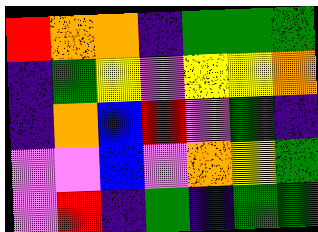[["red", "orange", "orange", "indigo", "green", "green", "green"], ["indigo", "green", "yellow", "violet", "yellow", "yellow", "orange"], ["indigo", "orange", "blue", "red", "violet", "green", "indigo"], ["violet", "violet", "blue", "violet", "orange", "yellow", "green"], ["violet", "red", "indigo", "green", "indigo", "green", "green"]]